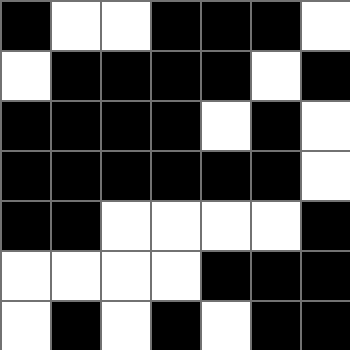[["black", "white", "white", "black", "black", "black", "white"], ["white", "black", "black", "black", "black", "white", "black"], ["black", "black", "black", "black", "white", "black", "white"], ["black", "black", "black", "black", "black", "black", "white"], ["black", "black", "white", "white", "white", "white", "black"], ["white", "white", "white", "white", "black", "black", "black"], ["white", "black", "white", "black", "white", "black", "black"]]